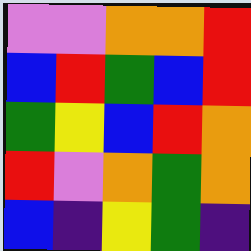[["violet", "violet", "orange", "orange", "red"], ["blue", "red", "green", "blue", "red"], ["green", "yellow", "blue", "red", "orange"], ["red", "violet", "orange", "green", "orange"], ["blue", "indigo", "yellow", "green", "indigo"]]